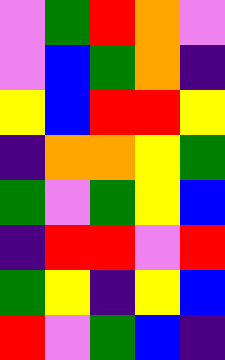[["violet", "green", "red", "orange", "violet"], ["violet", "blue", "green", "orange", "indigo"], ["yellow", "blue", "red", "red", "yellow"], ["indigo", "orange", "orange", "yellow", "green"], ["green", "violet", "green", "yellow", "blue"], ["indigo", "red", "red", "violet", "red"], ["green", "yellow", "indigo", "yellow", "blue"], ["red", "violet", "green", "blue", "indigo"]]